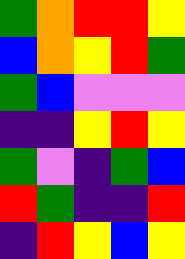[["green", "orange", "red", "red", "yellow"], ["blue", "orange", "yellow", "red", "green"], ["green", "blue", "violet", "violet", "violet"], ["indigo", "indigo", "yellow", "red", "yellow"], ["green", "violet", "indigo", "green", "blue"], ["red", "green", "indigo", "indigo", "red"], ["indigo", "red", "yellow", "blue", "yellow"]]